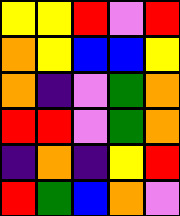[["yellow", "yellow", "red", "violet", "red"], ["orange", "yellow", "blue", "blue", "yellow"], ["orange", "indigo", "violet", "green", "orange"], ["red", "red", "violet", "green", "orange"], ["indigo", "orange", "indigo", "yellow", "red"], ["red", "green", "blue", "orange", "violet"]]